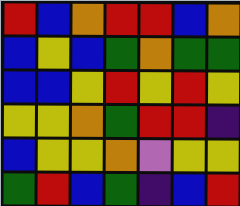[["red", "blue", "orange", "red", "red", "blue", "orange"], ["blue", "yellow", "blue", "green", "orange", "green", "green"], ["blue", "blue", "yellow", "red", "yellow", "red", "yellow"], ["yellow", "yellow", "orange", "green", "red", "red", "indigo"], ["blue", "yellow", "yellow", "orange", "violet", "yellow", "yellow"], ["green", "red", "blue", "green", "indigo", "blue", "red"]]